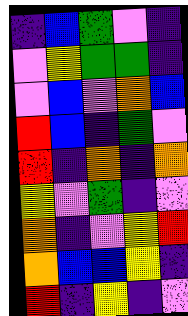[["indigo", "blue", "green", "violet", "indigo"], ["violet", "yellow", "green", "green", "indigo"], ["violet", "blue", "violet", "orange", "blue"], ["red", "blue", "indigo", "green", "violet"], ["red", "indigo", "orange", "indigo", "orange"], ["yellow", "violet", "green", "indigo", "violet"], ["orange", "indigo", "violet", "yellow", "red"], ["orange", "blue", "blue", "yellow", "indigo"], ["red", "indigo", "yellow", "indigo", "violet"]]